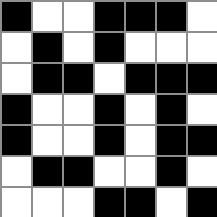[["black", "white", "white", "black", "black", "black", "white"], ["white", "black", "white", "black", "white", "white", "white"], ["white", "black", "black", "white", "black", "black", "black"], ["black", "white", "white", "black", "white", "black", "white"], ["black", "white", "white", "black", "white", "black", "black"], ["white", "black", "black", "white", "white", "black", "white"], ["white", "white", "white", "black", "black", "white", "black"]]